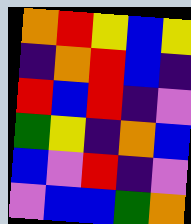[["orange", "red", "yellow", "blue", "yellow"], ["indigo", "orange", "red", "blue", "indigo"], ["red", "blue", "red", "indigo", "violet"], ["green", "yellow", "indigo", "orange", "blue"], ["blue", "violet", "red", "indigo", "violet"], ["violet", "blue", "blue", "green", "orange"]]